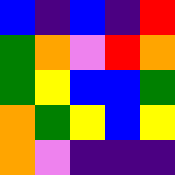[["blue", "indigo", "blue", "indigo", "red"], ["green", "orange", "violet", "red", "orange"], ["green", "yellow", "blue", "blue", "green"], ["orange", "green", "yellow", "blue", "yellow"], ["orange", "violet", "indigo", "indigo", "indigo"]]